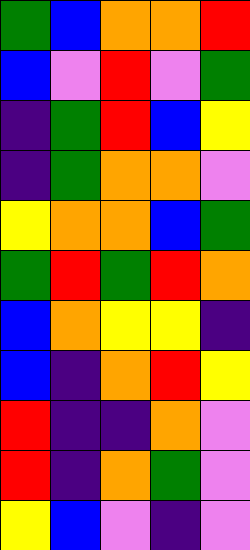[["green", "blue", "orange", "orange", "red"], ["blue", "violet", "red", "violet", "green"], ["indigo", "green", "red", "blue", "yellow"], ["indigo", "green", "orange", "orange", "violet"], ["yellow", "orange", "orange", "blue", "green"], ["green", "red", "green", "red", "orange"], ["blue", "orange", "yellow", "yellow", "indigo"], ["blue", "indigo", "orange", "red", "yellow"], ["red", "indigo", "indigo", "orange", "violet"], ["red", "indigo", "orange", "green", "violet"], ["yellow", "blue", "violet", "indigo", "violet"]]